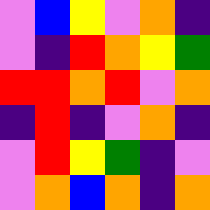[["violet", "blue", "yellow", "violet", "orange", "indigo"], ["violet", "indigo", "red", "orange", "yellow", "green"], ["red", "red", "orange", "red", "violet", "orange"], ["indigo", "red", "indigo", "violet", "orange", "indigo"], ["violet", "red", "yellow", "green", "indigo", "violet"], ["violet", "orange", "blue", "orange", "indigo", "orange"]]